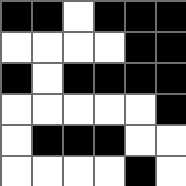[["black", "black", "white", "black", "black", "black"], ["white", "white", "white", "white", "black", "black"], ["black", "white", "black", "black", "black", "black"], ["white", "white", "white", "white", "white", "black"], ["white", "black", "black", "black", "white", "white"], ["white", "white", "white", "white", "black", "white"]]